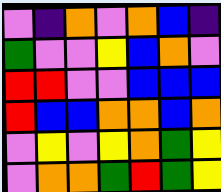[["violet", "indigo", "orange", "violet", "orange", "blue", "indigo"], ["green", "violet", "violet", "yellow", "blue", "orange", "violet"], ["red", "red", "violet", "violet", "blue", "blue", "blue"], ["red", "blue", "blue", "orange", "orange", "blue", "orange"], ["violet", "yellow", "violet", "yellow", "orange", "green", "yellow"], ["violet", "orange", "orange", "green", "red", "green", "yellow"]]